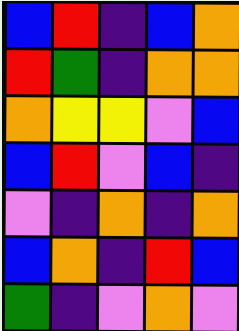[["blue", "red", "indigo", "blue", "orange"], ["red", "green", "indigo", "orange", "orange"], ["orange", "yellow", "yellow", "violet", "blue"], ["blue", "red", "violet", "blue", "indigo"], ["violet", "indigo", "orange", "indigo", "orange"], ["blue", "orange", "indigo", "red", "blue"], ["green", "indigo", "violet", "orange", "violet"]]